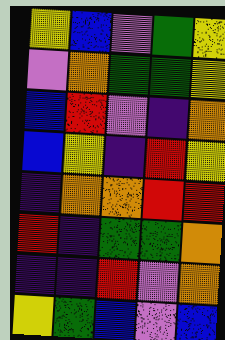[["yellow", "blue", "violet", "green", "yellow"], ["violet", "orange", "green", "green", "yellow"], ["blue", "red", "violet", "indigo", "orange"], ["blue", "yellow", "indigo", "red", "yellow"], ["indigo", "orange", "orange", "red", "red"], ["red", "indigo", "green", "green", "orange"], ["indigo", "indigo", "red", "violet", "orange"], ["yellow", "green", "blue", "violet", "blue"]]